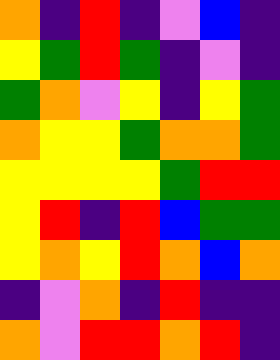[["orange", "indigo", "red", "indigo", "violet", "blue", "indigo"], ["yellow", "green", "red", "green", "indigo", "violet", "indigo"], ["green", "orange", "violet", "yellow", "indigo", "yellow", "green"], ["orange", "yellow", "yellow", "green", "orange", "orange", "green"], ["yellow", "yellow", "yellow", "yellow", "green", "red", "red"], ["yellow", "red", "indigo", "red", "blue", "green", "green"], ["yellow", "orange", "yellow", "red", "orange", "blue", "orange"], ["indigo", "violet", "orange", "indigo", "red", "indigo", "indigo"], ["orange", "violet", "red", "red", "orange", "red", "indigo"]]